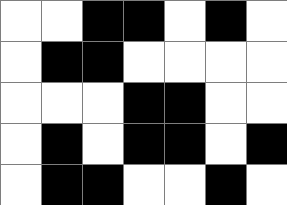[["white", "white", "black", "black", "white", "black", "white"], ["white", "black", "black", "white", "white", "white", "white"], ["white", "white", "white", "black", "black", "white", "white"], ["white", "black", "white", "black", "black", "white", "black"], ["white", "black", "black", "white", "white", "black", "white"]]